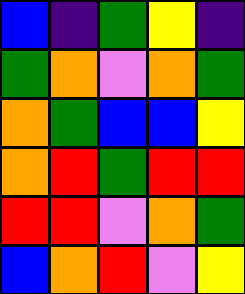[["blue", "indigo", "green", "yellow", "indigo"], ["green", "orange", "violet", "orange", "green"], ["orange", "green", "blue", "blue", "yellow"], ["orange", "red", "green", "red", "red"], ["red", "red", "violet", "orange", "green"], ["blue", "orange", "red", "violet", "yellow"]]